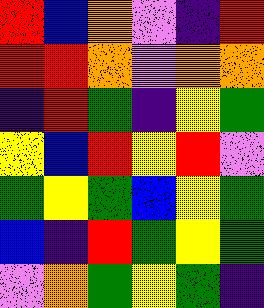[["red", "blue", "orange", "violet", "indigo", "red"], ["red", "red", "orange", "violet", "orange", "orange"], ["indigo", "red", "green", "indigo", "yellow", "green"], ["yellow", "blue", "red", "yellow", "red", "violet"], ["green", "yellow", "green", "blue", "yellow", "green"], ["blue", "indigo", "red", "green", "yellow", "green"], ["violet", "orange", "green", "yellow", "green", "indigo"]]